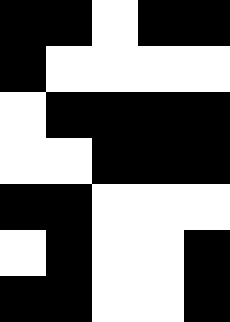[["black", "black", "white", "black", "black"], ["black", "white", "white", "white", "white"], ["white", "black", "black", "black", "black"], ["white", "white", "black", "black", "black"], ["black", "black", "white", "white", "white"], ["white", "black", "white", "white", "black"], ["black", "black", "white", "white", "black"]]